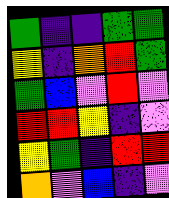[["green", "indigo", "indigo", "green", "green"], ["yellow", "indigo", "orange", "red", "green"], ["green", "blue", "violet", "red", "violet"], ["red", "red", "yellow", "indigo", "violet"], ["yellow", "green", "indigo", "red", "red"], ["orange", "violet", "blue", "indigo", "violet"]]